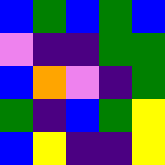[["blue", "green", "blue", "green", "blue"], ["violet", "indigo", "indigo", "green", "green"], ["blue", "orange", "violet", "indigo", "green"], ["green", "indigo", "blue", "green", "yellow"], ["blue", "yellow", "indigo", "indigo", "yellow"]]